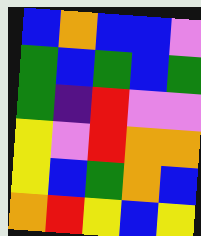[["blue", "orange", "blue", "blue", "violet"], ["green", "blue", "green", "blue", "green"], ["green", "indigo", "red", "violet", "violet"], ["yellow", "violet", "red", "orange", "orange"], ["yellow", "blue", "green", "orange", "blue"], ["orange", "red", "yellow", "blue", "yellow"]]